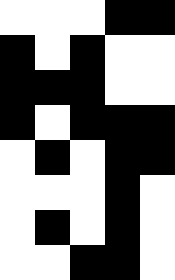[["white", "white", "white", "black", "black"], ["black", "white", "black", "white", "white"], ["black", "black", "black", "white", "white"], ["black", "white", "black", "black", "black"], ["white", "black", "white", "black", "black"], ["white", "white", "white", "black", "white"], ["white", "black", "white", "black", "white"], ["white", "white", "black", "black", "white"]]